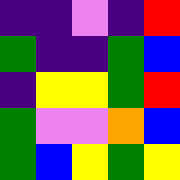[["indigo", "indigo", "violet", "indigo", "red"], ["green", "indigo", "indigo", "green", "blue"], ["indigo", "yellow", "yellow", "green", "red"], ["green", "violet", "violet", "orange", "blue"], ["green", "blue", "yellow", "green", "yellow"]]